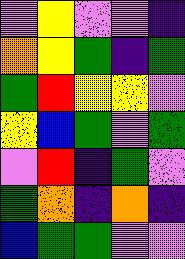[["violet", "yellow", "violet", "violet", "indigo"], ["orange", "yellow", "green", "indigo", "green"], ["green", "red", "yellow", "yellow", "violet"], ["yellow", "blue", "green", "violet", "green"], ["violet", "red", "indigo", "green", "violet"], ["green", "orange", "indigo", "orange", "indigo"], ["blue", "green", "green", "violet", "violet"]]